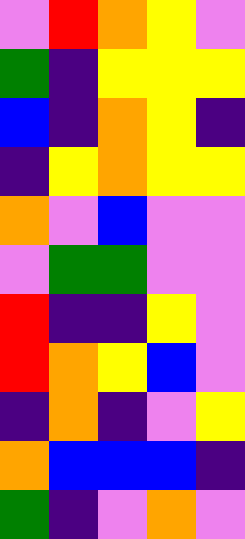[["violet", "red", "orange", "yellow", "violet"], ["green", "indigo", "yellow", "yellow", "yellow"], ["blue", "indigo", "orange", "yellow", "indigo"], ["indigo", "yellow", "orange", "yellow", "yellow"], ["orange", "violet", "blue", "violet", "violet"], ["violet", "green", "green", "violet", "violet"], ["red", "indigo", "indigo", "yellow", "violet"], ["red", "orange", "yellow", "blue", "violet"], ["indigo", "orange", "indigo", "violet", "yellow"], ["orange", "blue", "blue", "blue", "indigo"], ["green", "indigo", "violet", "orange", "violet"]]